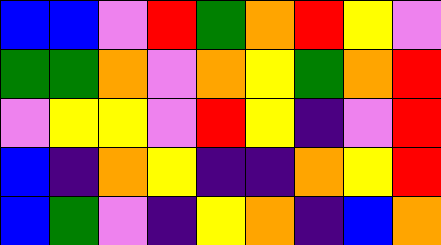[["blue", "blue", "violet", "red", "green", "orange", "red", "yellow", "violet"], ["green", "green", "orange", "violet", "orange", "yellow", "green", "orange", "red"], ["violet", "yellow", "yellow", "violet", "red", "yellow", "indigo", "violet", "red"], ["blue", "indigo", "orange", "yellow", "indigo", "indigo", "orange", "yellow", "red"], ["blue", "green", "violet", "indigo", "yellow", "orange", "indigo", "blue", "orange"]]